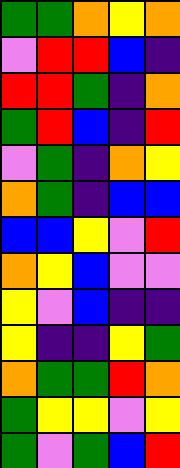[["green", "green", "orange", "yellow", "orange"], ["violet", "red", "red", "blue", "indigo"], ["red", "red", "green", "indigo", "orange"], ["green", "red", "blue", "indigo", "red"], ["violet", "green", "indigo", "orange", "yellow"], ["orange", "green", "indigo", "blue", "blue"], ["blue", "blue", "yellow", "violet", "red"], ["orange", "yellow", "blue", "violet", "violet"], ["yellow", "violet", "blue", "indigo", "indigo"], ["yellow", "indigo", "indigo", "yellow", "green"], ["orange", "green", "green", "red", "orange"], ["green", "yellow", "yellow", "violet", "yellow"], ["green", "violet", "green", "blue", "red"]]